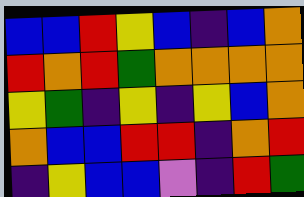[["blue", "blue", "red", "yellow", "blue", "indigo", "blue", "orange"], ["red", "orange", "red", "green", "orange", "orange", "orange", "orange"], ["yellow", "green", "indigo", "yellow", "indigo", "yellow", "blue", "orange"], ["orange", "blue", "blue", "red", "red", "indigo", "orange", "red"], ["indigo", "yellow", "blue", "blue", "violet", "indigo", "red", "green"]]